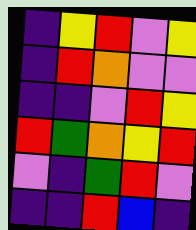[["indigo", "yellow", "red", "violet", "yellow"], ["indigo", "red", "orange", "violet", "violet"], ["indigo", "indigo", "violet", "red", "yellow"], ["red", "green", "orange", "yellow", "red"], ["violet", "indigo", "green", "red", "violet"], ["indigo", "indigo", "red", "blue", "indigo"]]